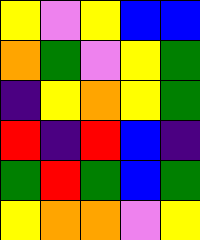[["yellow", "violet", "yellow", "blue", "blue"], ["orange", "green", "violet", "yellow", "green"], ["indigo", "yellow", "orange", "yellow", "green"], ["red", "indigo", "red", "blue", "indigo"], ["green", "red", "green", "blue", "green"], ["yellow", "orange", "orange", "violet", "yellow"]]